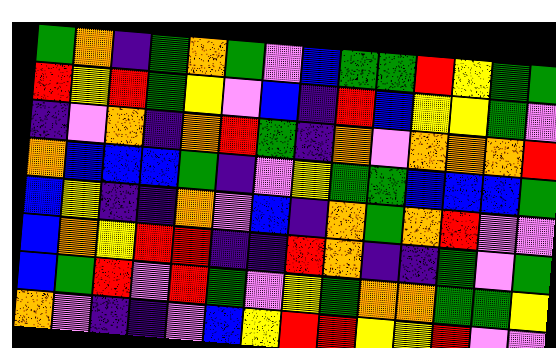[["green", "orange", "indigo", "green", "orange", "green", "violet", "blue", "green", "green", "red", "yellow", "green", "green"], ["red", "yellow", "red", "green", "yellow", "violet", "blue", "indigo", "red", "blue", "yellow", "yellow", "green", "violet"], ["indigo", "violet", "orange", "indigo", "orange", "red", "green", "indigo", "orange", "violet", "orange", "orange", "orange", "red"], ["orange", "blue", "blue", "blue", "green", "indigo", "violet", "yellow", "green", "green", "blue", "blue", "blue", "green"], ["blue", "yellow", "indigo", "indigo", "orange", "violet", "blue", "indigo", "orange", "green", "orange", "red", "violet", "violet"], ["blue", "orange", "yellow", "red", "red", "indigo", "indigo", "red", "orange", "indigo", "indigo", "green", "violet", "green"], ["blue", "green", "red", "violet", "red", "green", "violet", "yellow", "green", "orange", "orange", "green", "green", "yellow"], ["orange", "violet", "indigo", "indigo", "violet", "blue", "yellow", "red", "red", "yellow", "yellow", "red", "violet", "violet"]]